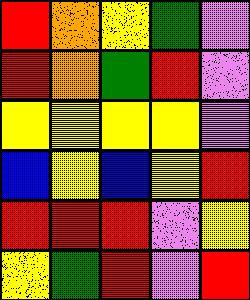[["red", "orange", "yellow", "green", "violet"], ["red", "orange", "green", "red", "violet"], ["yellow", "yellow", "yellow", "yellow", "violet"], ["blue", "yellow", "blue", "yellow", "red"], ["red", "red", "red", "violet", "yellow"], ["yellow", "green", "red", "violet", "red"]]